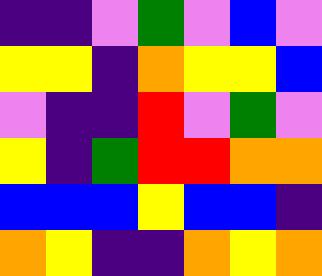[["indigo", "indigo", "violet", "green", "violet", "blue", "violet"], ["yellow", "yellow", "indigo", "orange", "yellow", "yellow", "blue"], ["violet", "indigo", "indigo", "red", "violet", "green", "violet"], ["yellow", "indigo", "green", "red", "red", "orange", "orange"], ["blue", "blue", "blue", "yellow", "blue", "blue", "indigo"], ["orange", "yellow", "indigo", "indigo", "orange", "yellow", "orange"]]